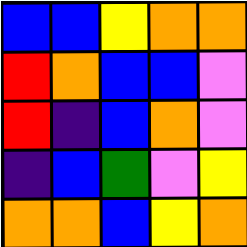[["blue", "blue", "yellow", "orange", "orange"], ["red", "orange", "blue", "blue", "violet"], ["red", "indigo", "blue", "orange", "violet"], ["indigo", "blue", "green", "violet", "yellow"], ["orange", "orange", "blue", "yellow", "orange"]]